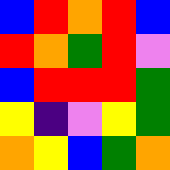[["blue", "red", "orange", "red", "blue"], ["red", "orange", "green", "red", "violet"], ["blue", "red", "red", "red", "green"], ["yellow", "indigo", "violet", "yellow", "green"], ["orange", "yellow", "blue", "green", "orange"]]